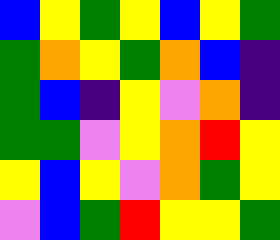[["blue", "yellow", "green", "yellow", "blue", "yellow", "green"], ["green", "orange", "yellow", "green", "orange", "blue", "indigo"], ["green", "blue", "indigo", "yellow", "violet", "orange", "indigo"], ["green", "green", "violet", "yellow", "orange", "red", "yellow"], ["yellow", "blue", "yellow", "violet", "orange", "green", "yellow"], ["violet", "blue", "green", "red", "yellow", "yellow", "green"]]